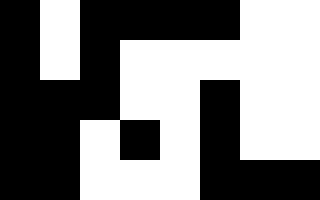[["black", "white", "black", "black", "black", "black", "white", "white"], ["black", "white", "black", "white", "white", "white", "white", "white"], ["black", "black", "black", "white", "white", "black", "white", "white"], ["black", "black", "white", "black", "white", "black", "white", "white"], ["black", "black", "white", "white", "white", "black", "black", "black"]]